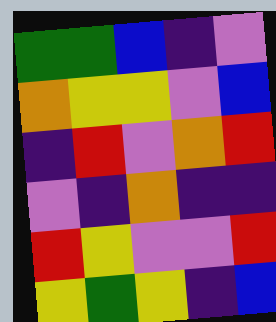[["green", "green", "blue", "indigo", "violet"], ["orange", "yellow", "yellow", "violet", "blue"], ["indigo", "red", "violet", "orange", "red"], ["violet", "indigo", "orange", "indigo", "indigo"], ["red", "yellow", "violet", "violet", "red"], ["yellow", "green", "yellow", "indigo", "blue"]]